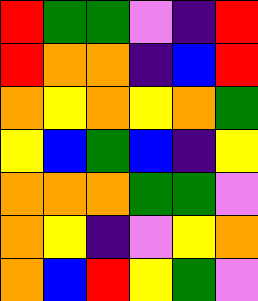[["red", "green", "green", "violet", "indigo", "red"], ["red", "orange", "orange", "indigo", "blue", "red"], ["orange", "yellow", "orange", "yellow", "orange", "green"], ["yellow", "blue", "green", "blue", "indigo", "yellow"], ["orange", "orange", "orange", "green", "green", "violet"], ["orange", "yellow", "indigo", "violet", "yellow", "orange"], ["orange", "blue", "red", "yellow", "green", "violet"]]